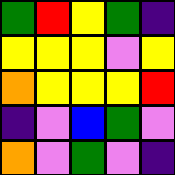[["green", "red", "yellow", "green", "indigo"], ["yellow", "yellow", "yellow", "violet", "yellow"], ["orange", "yellow", "yellow", "yellow", "red"], ["indigo", "violet", "blue", "green", "violet"], ["orange", "violet", "green", "violet", "indigo"]]